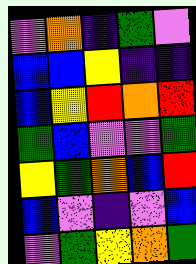[["violet", "orange", "indigo", "green", "violet"], ["blue", "blue", "yellow", "indigo", "indigo"], ["blue", "yellow", "red", "orange", "red"], ["green", "blue", "violet", "violet", "green"], ["yellow", "green", "orange", "blue", "red"], ["blue", "violet", "indigo", "violet", "blue"], ["violet", "green", "yellow", "orange", "green"]]